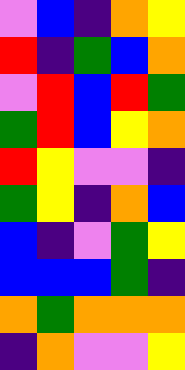[["violet", "blue", "indigo", "orange", "yellow"], ["red", "indigo", "green", "blue", "orange"], ["violet", "red", "blue", "red", "green"], ["green", "red", "blue", "yellow", "orange"], ["red", "yellow", "violet", "violet", "indigo"], ["green", "yellow", "indigo", "orange", "blue"], ["blue", "indigo", "violet", "green", "yellow"], ["blue", "blue", "blue", "green", "indigo"], ["orange", "green", "orange", "orange", "orange"], ["indigo", "orange", "violet", "violet", "yellow"]]